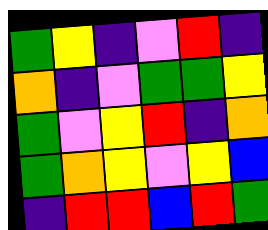[["green", "yellow", "indigo", "violet", "red", "indigo"], ["orange", "indigo", "violet", "green", "green", "yellow"], ["green", "violet", "yellow", "red", "indigo", "orange"], ["green", "orange", "yellow", "violet", "yellow", "blue"], ["indigo", "red", "red", "blue", "red", "green"]]